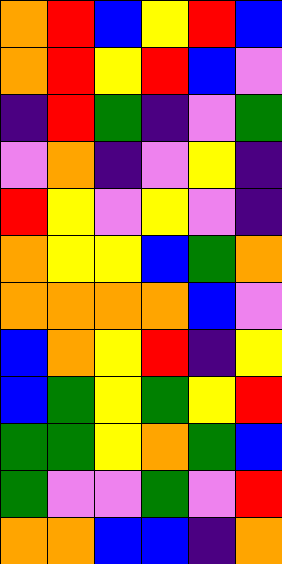[["orange", "red", "blue", "yellow", "red", "blue"], ["orange", "red", "yellow", "red", "blue", "violet"], ["indigo", "red", "green", "indigo", "violet", "green"], ["violet", "orange", "indigo", "violet", "yellow", "indigo"], ["red", "yellow", "violet", "yellow", "violet", "indigo"], ["orange", "yellow", "yellow", "blue", "green", "orange"], ["orange", "orange", "orange", "orange", "blue", "violet"], ["blue", "orange", "yellow", "red", "indigo", "yellow"], ["blue", "green", "yellow", "green", "yellow", "red"], ["green", "green", "yellow", "orange", "green", "blue"], ["green", "violet", "violet", "green", "violet", "red"], ["orange", "orange", "blue", "blue", "indigo", "orange"]]